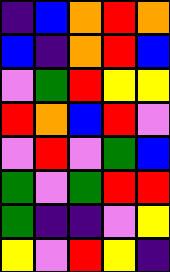[["indigo", "blue", "orange", "red", "orange"], ["blue", "indigo", "orange", "red", "blue"], ["violet", "green", "red", "yellow", "yellow"], ["red", "orange", "blue", "red", "violet"], ["violet", "red", "violet", "green", "blue"], ["green", "violet", "green", "red", "red"], ["green", "indigo", "indigo", "violet", "yellow"], ["yellow", "violet", "red", "yellow", "indigo"]]